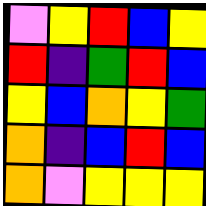[["violet", "yellow", "red", "blue", "yellow"], ["red", "indigo", "green", "red", "blue"], ["yellow", "blue", "orange", "yellow", "green"], ["orange", "indigo", "blue", "red", "blue"], ["orange", "violet", "yellow", "yellow", "yellow"]]